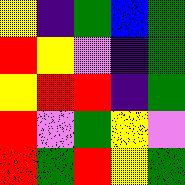[["yellow", "indigo", "green", "blue", "green"], ["red", "yellow", "violet", "indigo", "green"], ["yellow", "red", "red", "indigo", "green"], ["red", "violet", "green", "yellow", "violet"], ["red", "green", "red", "yellow", "green"]]